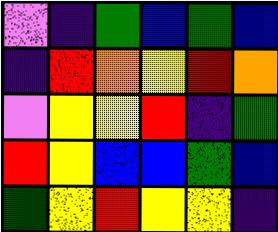[["violet", "indigo", "green", "blue", "green", "blue"], ["indigo", "red", "orange", "yellow", "red", "orange"], ["violet", "yellow", "yellow", "red", "indigo", "green"], ["red", "yellow", "blue", "blue", "green", "blue"], ["green", "yellow", "red", "yellow", "yellow", "indigo"]]